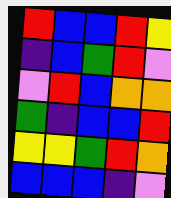[["red", "blue", "blue", "red", "yellow"], ["indigo", "blue", "green", "red", "violet"], ["violet", "red", "blue", "orange", "orange"], ["green", "indigo", "blue", "blue", "red"], ["yellow", "yellow", "green", "red", "orange"], ["blue", "blue", "blue", "indigo", "violet"]]